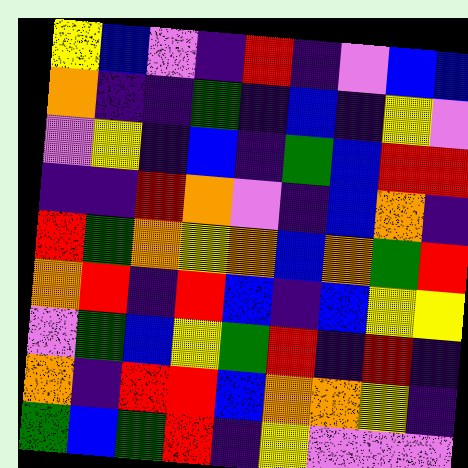[["yellow", "blue", "violet", "indigo", "red", "indigo", "violet", "blue", "blue"], ["orange", "indigo", "indigo", "green", "indigo", "blue", "indigo", "yellow", "violet"], ["violet", "yellow", "indigo", "blue", "indigo", "green", "blue", "red", "red"], ["indigo", "indigo", "red", "orange", "violet", "indigo", "blue", "orange", "indigo"], ["red", "green", "orange", "yellow", "orange", "blue", "orange", "green", "red"], ["orange", "red", "indigo", "red", "blue", "indigo", "blue", "yellow", "yellow"], ["violet", "green", "blue", "yellow", "green", "red", "indigo", "red", "indigo"], ["orange", "indigo", "red", "red", "blue", "orange", "orange", "yellow", "indigo"], ["green", "blue", "green", "red", "indigo", "yellow", "violet", "violet", "violet"]]